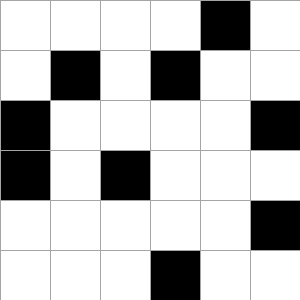[["white", "white", "white", "white", "black", "white"], ["white", "black", "white", "black", "white", "white"], ["black", "white", "white", "white", "white", "black"], ["black", "white", "black", "white", "white", "white"], ["white", "white", "white", "white", "white", "black"], ["white", "white", "white", "black", "white", "white"]]